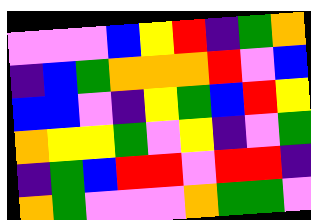[["violet", "violet", "violet", "blue", "yellow", "red", "indigo", "green", "orange"], ["indigo", "blue", "green", "orange", "orange", "orange", "red", "violet", "blue"], ["blue", "blue", "violet", "indigo", "yellow", "green", "blue", "red", "yellow"], ["orange", "yellow", "yellow", "green", "violet", "yellow", "indigo", "violet", "green"], ["indigo", "green", "blue", "red", "red", "violet", "red", "red", "indigo"], ["orange", "green", "violet", "violet", "violet", "orange", "green", "green", "violet"]]